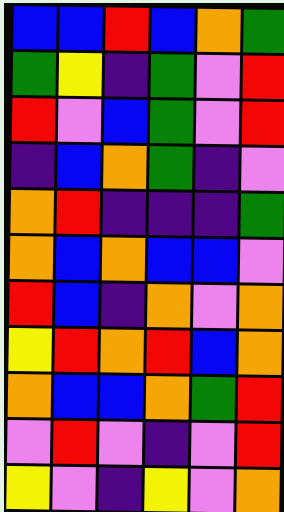[["blue", "blue", "red", "blue", "orange", "green"], ["green", "yellow", "indigo", "green", "violet", "red"], ["red", "violet", "blue", "green", "violet", "red"], ["indigo", "blue", "orange", "green", "indigo", "violet"], ["orange", "red", "indigo", "indigo", "indigo", "green"], ["orange", "blue", "orange", "blue", "blue", "violet"], ["red", "blue", "indigo", "orange", "violet", "orange"], ["yellow", "red", "orange", "red", "blue", "orange"], ["orange", "blue", "blue", "orange", "green", "red"], ["violet", "red", "violet", "indigo", "violet", "red"], ["yellow", "violet", "indigo", "yellow", "violet", "orange"]]